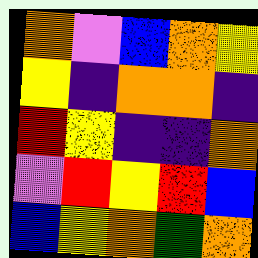[["orange", "violet", "blue", "orange", "yellow"], ["yellow", "indigo", "orange", "orange", "indigo"], ["red", "yellow", "indigo", "indigo", "orange"], ["violet", "red", "yellow", "red", "blue"], ["blue", "yellow", "orange", "green", "orange"]]